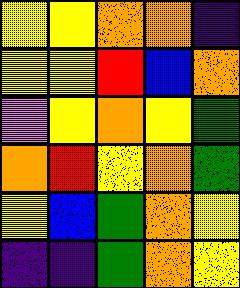[["yellow", "yellow", "orange", "orange", "indigo"], ["yellow", "yellow", "red", "blue", "orange"], ["violet", "yellow", "orange", "yellow", "green"], ["orange", "red", "yellow", "orange", "green"], ["yellow", "blue", "green", "orange", "yellow"], ["indigo", "indigo", "green", "orange", "yellow"]]